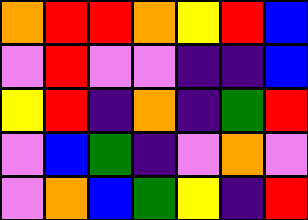[["orange", "red", "red", "orange", "yellow", "red", "blue"], ["violet", "red", "violet", "violet", "indigo", "indigo", "blue"], ["yellow", "red", "indigo", "orange", "indigo", "green", "red"], ["violet", "blue", "green", "indigo", "violet", "orange", "violet"], ["violet", "orange", "blue", "green", "yellow", "indigo", "red"]]